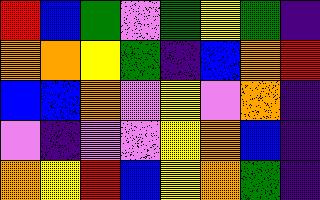[["red", "blue", "green", "violet", "green", "yellow", "green", "indigo"], ["orange", "orange", "yellow", "green", "indigo", "blue", "orange", "red"], ["blue", "blue", "orange", "violet", "yellow", "violet", "orange", "indigo"], ["violet", "indigo", "violet", "violet", "yellow", "orange", "blue", "indigo"], ["orange", "yellow", "red", "blue", "yellow", "orange", "green", "indigo"]]